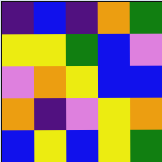[["indigo", "blue", "indigo", "orange", "green"], ["yellow", "yellow", "green", "blue", "violet"], ["violet", "orange", "yellow", "blue", "blue"], ["orange", "indigo", "violet", "yellow", "orange"], ["blue", "yellow", "blue", "yellow", "green"]]